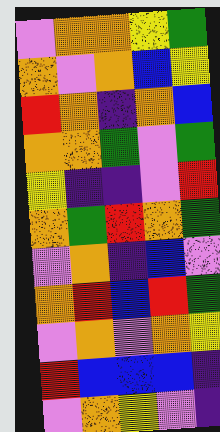[["violet", "orange", "orange", "yellow", "green"], ["orange", "violet", "orange", "blue", "yellow"], ["red", "orange", "indigo", "orange", "blue"], ["orange", "orange", "green", "violet", "green"], ["yellow", "indigo", "indigo", "violet", "red"], ["orange", "green", "red", "orange", "green"], ["violet", "orange", "indigo", "blue", "violet"], ["orange", "red", "blue", "red", "green"], ["violet", "orange", "violet", "orange", "yellow"], ["red", "blue", "blue", "blue", "indigo"], ["violet", "orange", "yellow", "violet", "indigo"]]